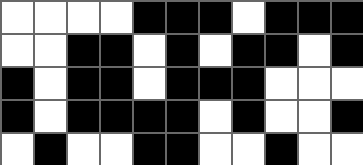[["white", "white", "white", "white", "black", "black", "black", "white", "black", "black", "black"], ["white", "white", "black", "black", "white", "black", "white", "black", "black", "white", "black"], ["black", "white", "black", "black", "white", "black", "black", "black", "white", "white", "white"], ["black", "white", "black", "black", "black", "black", "white", "black", "white", "white", "black"], ["white", "black", "white", "white", "black", "black", "white", "white", "black", "white", "white"]]